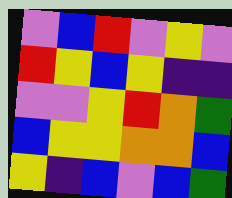[["violet", "blue", "red", "violet", "yellow", "violet"], ["red", "yellow", "blue", "yellow", "indigo", "indigo"], ["violet", "violet", "yellow", "red", "orange", "green"], ["blue", "yellow", "yellow", "orange", "orange", "blue"], ["yellow", "indigo", "blue", "violet", "blue", "green"]]